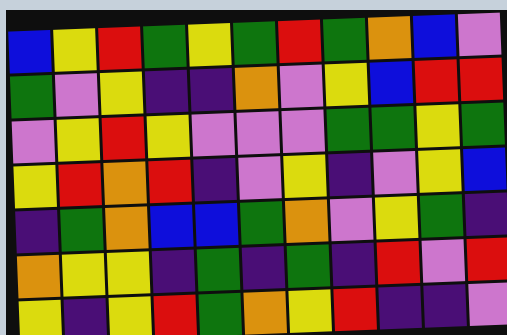[["blue", "yellow", "red", "green", "yellow", "green", "red", "green", "orange", "blue", "violet"], ["green", "violet", "yellow", "indigo", "indigo", "orange", "violet", "yellow", "blue", "red", "red"], ["violet", "yellow", "red", "yellow", "violet", "violet", "violet", "green", "green", "yellow", "green"], ["yellow", "red", "orange", "red", "indigo", "violet", "yellow", "indigo", "violet", "yellow", "blue"], ["indigo", "green", "orange", "blue", "blue", "green", "orange", "violet", "yellow", "green", "indigo"], ["orange", "yellow", "yellow", "indigo", "green", "indigo", "green", "indigo", "red", "violet", "red"], ["yellow", "indigo", "yellow", "red", "green", "orange", "yellow", "red", "indigo", "indigo", "violet"]]